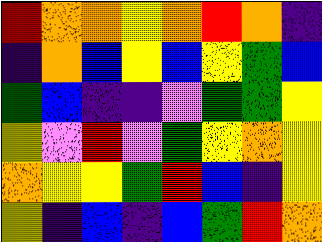[["red", "orange", "orange", "yellow", "orange", "red", "orange", "indigo"], ["indigo", "orange", "blue", "yellow", "blue", "yellow", "green", "blue"], ["green", "blue", "indigo", "indigo", "violet", "green", "green", "yellow"], ["yellow", "violet", "red", "violet", "green", "yellow", "orange", "yellow"], ["orange", "yellow", "yellow", "green", "red", "blue", "indigo", "yellow"], ["yellow", "indigo", "blue", "indigo", "blue", "green", "red", "orange"]]